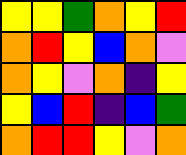[["yellow", "yellow", "green", "orange", "yellow", "red"], ["orange", "red", "yellow", "blue", "orange", "violet"], ["orange", "yellow", "violet", "orange", "indigo", "yellow"], ["yellow", "blue", "red", "indigo", "blue", "green"], ["orange", "red", "red", "yellow", "violet", "orange"]]